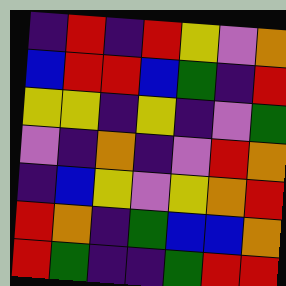[["indigo", "red", "indigo", "red", "yellow", "violet", "orange"], ["blue", "red", "red", "blue", "green", "indigo", "red"], ["yellow", "yellow", "indigo", "yellow", "indigo", "violet", "green"], ["violet", "indigo", "orange", "indigo", "violet", "red", "orange"], ["indigo", "blue", "yellow", "violet", "yellow", "orange", "red"], ["red", "orange", "indigo", "green", "blue", "blue", "orange"], ["red", "green", "indigo", "indigo", "green", "red", "red"]]